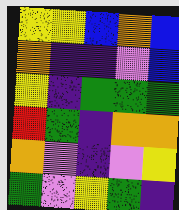[["yellow", "yellow", "blue", "orange", "blue"], ["orange", "indigo", "indigo", "violet", "blue"], ["yellow", "indigo", "green", "green", "green"], ["red", "green", "indigo", "orange", "orange"], ["orange", "violet", "indigo", "violet", "yellow"], ["green", "violet", "yellow", "green", "indigo"]]